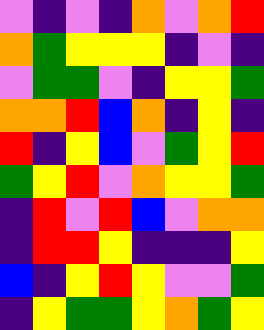[["violet", "indigo", "violet", "indigo", "orange", "violet", "orange", "red"], ["orange", "green", "yellow", "yellow", "yellow", "indigo", "violet", "indigo"], ["violet", "green", "green", "violet", "indigo", "yellow", "yellow", "green"], ["orange", "orange", "red", "blue", "orange", "indigo", "yellow", "indigo"], ["red", "indigo", "yellow", "blue", "violet", "green", "yellow", "red"], ["green", "yellow", "red", "violet", "orange", "yellow", "yellow", "green"], ["indigo", "red", "violet", "red", "blue", "violet", "orange", "orange"], ["indigo", "red", "red", "yellow", "indigo", "indigo", "indigo", "yellow"], ["blue", "indigo", "yellow", "red", "yellow", "violet", "violet", "green"], ["indigo", "yellow", "green", "green", "yellow", "orange", "green", "yellow"]]